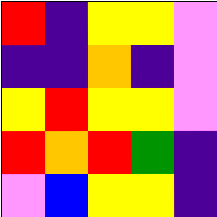[["red", "indigo", "yellow", "yellow", "violet"], ["indigo", "indigo", "orange", "indigo", "violet"], ["yellow", "red", "yellow", "yellow", "violet"], ["red", "orange", "red", "green", "indigo"], ["violet", "blue", "yellow", "yellow", "indigo"]]